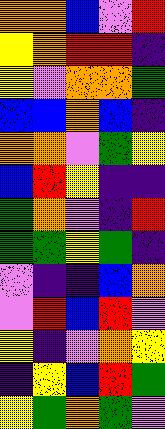[["orange", "orange", "blue", "violet", "red"], ["yellow", "orange", "red", "red", "indigo"], ["yellow", "violet", "orange", "orange", "green"], ["blue", "blue", "orange", "blue", "indigo"], ["orange", "orange", "violet", "green", "yellow"], ["blue", "red", "yellow", "indigo", "indigo"], ["green", "orange", "violet", "indigo", "red"], ["green", "green", "yellow", "green", "indigo"], ["violet", "indigo", "indigo", "blue", "orange"], ["violet", "red", "blue", "red", "violet"], ["yellow", "indigo", "violet", "orange", "yellow"], ["indigo", "yellow", "blue", "red", "green"], ["yellow", "green", "orange", "green", "violet"]]